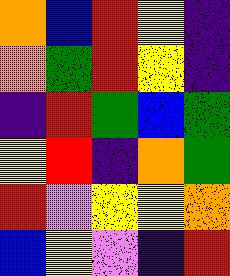[["orange", "blue", "red", "yellow", "indigo"], ["orange", "green", "red", "yellow", "indigo"], ["indigo", "red", "green", "blue", "green"], ["yellow", "red", "indigo", "orange", "green"], ["red", "violet", "yellow", "yellow", "orange"], ["blue", "yellow", "violet", "indigo", "red"]]